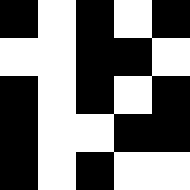[["black", "white", "black", "white", "black"], ["white", "white", "black", "black", "white"], ["black", "white", "black", "white", "black"], ["black", "white", "white", "black", "black"], ["black", "white", "black", "white", "white"]]